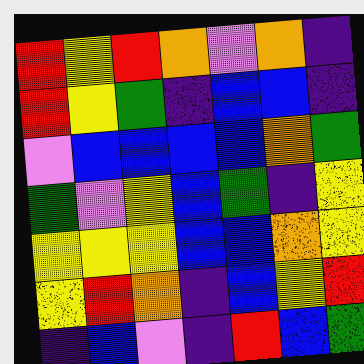[["red", "yellow", "red", "orange", "violet", "orange", "indigo"], ["red", "yellow", "green", "indigo", "blue", "blue", "indigo"], ["violet", "blue", "blue", "blue", "blue", "orange", "green"], ["green", "violet", "yellow", "blue", "green", "indigo", "yellow"], ["yellow", "yellow", "yellow", "blue", "blue", "orange", "yellow"], ["yellow", "red", "orange", "indigo", "blue", "yellow", "red"], ["indigo", "blue", "violet", "indigo", "red", "blue", "green"]]